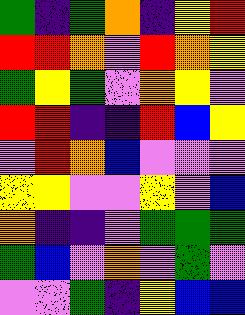[["green", "indigo", "green", "orange", "indigo", "yellow", "red"], ["red", "red", "orange", "violet", "red", "orange", "yellow"], ["green", "yellow", "green", "violet", "orange", "yellow", "violet"], ["red", "red", "indigo", "indigo", "red", "blue", "yellow"], ["violet", "red", "orange", "blue", "violet", "violet", "violet"], ["yellow", "yellow", "violet", "violet", "yellow", "violet", "blue"], ["orange", "indigo", "indigo", "violet", "green", "green", "green"], ["green", "blue", "violet", "orange", "violet", "green", "violet"], ["violet", "violet", "green", "indigo", "yellow", "blue", "blue"]]